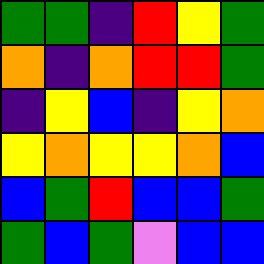[["green", "green", "indigo", "red", "yellow", "green"], ["orange", "indigo", "orange", "red", "red", "green"], ["indigo", "yellow", "blue", "indigo", "yellow", "orange"], ["yellow", "orange", "yellow", "yellow", "orange", "blue"], ["blue", "green", "red", "blue", "blue", "green"], ["green", "blue", "green", "violet", "blue", "blue"]]